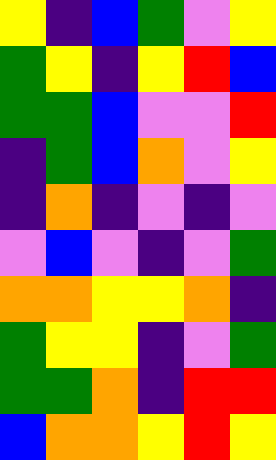[["yellow", "indigo", "blue", "green", "violet", "yellow"], ["green", "yellow", "indigo", "yellow", "red", "blue"], ["green", "green", "blue", "violet", "violet", "red"], ["indigo", "green", "blue", "orange", "violet", "yellow"], ["indigo", "orange", "indigo", "violet", "indigo", "violet"], ["violet", "blue", "violet", "indigo", "violet", "green"], ["orange", "orange", "yellow", "yellow", "orange", "indigo"], ["green", "yellow", "yellow", "indigo", "violet", "green"], ["green", "green", "orange", "indigo", "red", "red"], ["blue", "orange", "orange", "yellow", "red", "yellow"]]